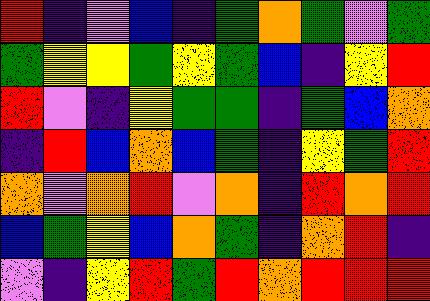[["red", "indigo", "violet", "blue", "indigo", "green", "orange", "green", "violet", "green"], ["green", "yellow", "yellow", "green", "yellow", "green", "blue", "indigo", "yellow", "red"], ["red", "violet", "indigo", "yellow", "green", "green", "indigo", "green", "blue", "orange"], ["indigo", "red", "blue", "orange", "blue", "green", "indigo", "yellow", "green", "red"], ["orange", "violet", "orange", "red", "violet", "orange", "indigo", "red", "orange", "red"], ["blue", "green", "yellow", "blue", "orange", "green", "indigo", "orange", "red", "indigo"], ["violet", "indigo", "yellow", "red", "green", "red", "orange", "red", "red", "red"]]